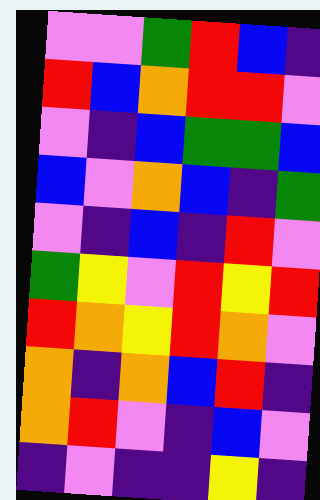[["violet", "violet", "green", "red", "blue", "indigo"], ["red", "blue", "orange", "red", "red", "violet"], ["violet", "indigo", "blue", "green", "green", "blue"], ["blue", "violet", "orange", "blue", "indigo", "green"], ["violet", "indigo", "blue", "indigo", "red", "violet"], ["green", "yellow", "violet", "red", "yellow", "red"], ["red", "orange", "yellow", "red", "orange", "violet"], ["orange", "indigo", "orange", "blue", "red", "indigo"], ["orange", "red", "violet", "indigo", "blue", "violet"], ["indigo", "violet", "indigo", "indigo", "yellow", "indigo"]]